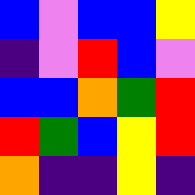[["blue", "violet", "blue", "blue", "yellow"], ["indigo", "violet", "red", "blue", "violet"], ["blue", "blue", "orange", "green", "red"], ["red", "green", "blue", "yellow", "red"], ["orange", "indigo", "indigo", "yellow", "indigo"]]